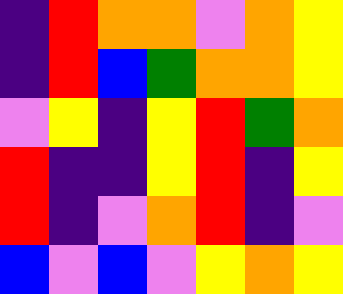[["indigo", "red", "orange", "orange", "violet", "orange", "yellow"], ["indigo", "red", "blue", "green", "orange", "orange", "yellow"], ["violet", "yellow", "indigo", "yellow", "red", "green", "orange"], ["red", "indigo", "indigo", "yellow", "red", "indigo", "yellow"], ["red", "indigo", "violet", "orange", "red", "indigo", "violet"], ["blue", "violet", "blue", "violet", "yellow", "orange", "yellow"]]